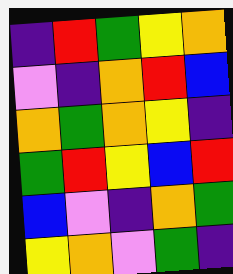[["indigo", "red", "green", "yellow", "orange"], ["violet", "indigo", "orange", "red", "blue"], ["orange", "green", "orange", "yellow", "indigo"], ["green", "red", "yellow", "blue", "red"], ["blue", "violet", "indigo", "orange", "green"], ["yellow", "orange", "violet", "green", "indigo"]]